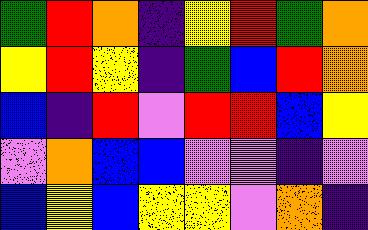[["green", "red", "orange", "indigo", "yellow", "red", "green", "orange"], ["yellow", "red", "yellow", "indigo", "green", "blue", "red", "orange"], ["blue", "indigo", "red", "violet", "red", "red", "blue", "yellow"], ["violet", "orange", "blue", "blue", "violet", "violet", "indigo", "violet"], ["blue", "yellow", "blue", "yellow", "yellow", "violet", "orange", "indigo"]]